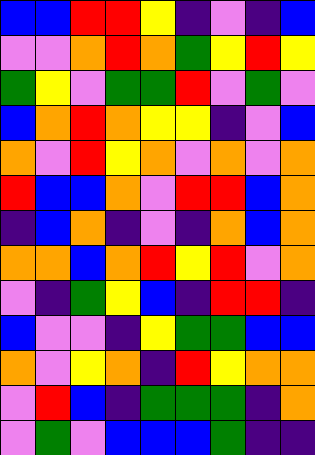[["blue", "blue", "red", "red", "yellow", "indigo", "violet", "indigo", "blue"], ["violet", "violet", "orange", "red", "orange", "green", "yellow", "red", "yellow"], ["green", "yellow", "violet", "green", "green", "red", "violet", "green", "violet"], ["blue", "orange", "red", "orange", "yellow", "yellow", "indigo", "violet", "blue"], ["orange", "violet", "red", "yellow", "orange", "violet", "orange", "violet", "orange"], ["red", "blue", "blue", "orange", "violet", "red", "red", "blue", "orange"], ["indigo", "blue", "orange", "indigo", "violet", "indigo", "orange", "blue", "orange"], ["orange", "orange", "blue", "orange", "red", "yellow", "red", "violet", "orange"], ["violet", "indigo", "green", "yellow", "blue", "indigo", "red", "red", "indigo"], ["blue", "violet", "violet", "indigo", "yellow", "green", "green", "blue", "blue"], ["orange", "violet", "yellow", "orange", "indigo", "red", "yellow", "orange", "orange"], ["violet", "red", "blue", "indigo", "green", "green", "green", "indigo", "orange"], ["violet", "green", "violet", "blue", "blue", "blue", "green", "indigo", "indigo"]]